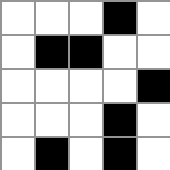[["white", "white", "white", "black", "white"], ["white", "black", "black", "white", "white"], ["white", "white", "white", "white", "black"], ["white", "white", "white", "black", "white"], ["white", "black", "white", "black", "white"]]